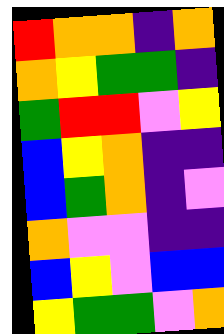[["red", "orange", "orange", "indigo", "orange"], ["orange", "yellow", "green", "green", "indigo"], ["green", "red", "red", "violet", "yellow"], ["blue", "yellow", "orange", "indigo", "indigo"], ["blue", "green", "orange", "indigo", "violet"], ["orange", "violet", "violet", "indigo", "indigo"], ["blue", "yellow", "violet", "blue", "blue"], ["yellow", "green", "green", "violet", "orange"]]